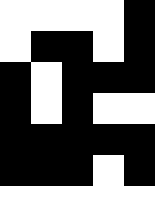[["white", "white", "white", "white", "black"], ["white", "black", "black", "white", "black"], ["black", "white", "black", "black", "black"], ["black", "white", "black", "white", "white"], ["black", "black", "black", "black", "black"], ["black", "black", "black", "white", "black"], ["white", "white", "white", "white", "white"]]